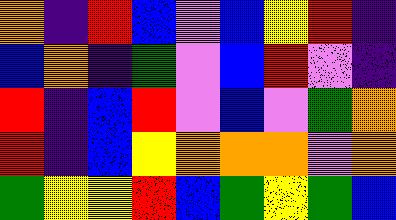[["orange", "indigo", "red", "blue", "violet", "blue", "yellow", "red", "indigo"], ["blue", "orange", "indigo", "green", "violet", "blue", "red", "violet", "indigo"], ["red", "indigo", "blue", "red", "violet", "blue", "violet", "green", "orange"], ["red", "indigo", "blue", "yellow", "orange", "orange", "orange", "violet", "orange"], ["green", "yellow", "yellow", "red", "blue", "green", "yellow", "green", "blue"]]